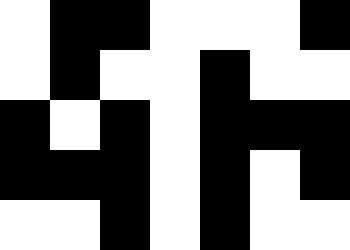[["white", "black", "black", "white", "white", "white", "black"], ["white", "black", "white", "white", "black", "white", "white"], ["black", "white", "black", "white", "black", "black", "black"], ["black", "black", "black", "white", "black", "white", "black"], ["white", "white", "black", "white", "black", "white", "white"]]